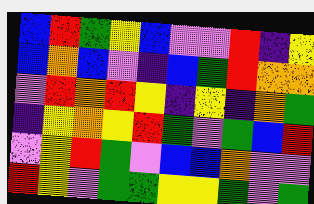[["blue", "red", "green", "yellow", "blue", "violet", "violet", "red", "indigo", "yellow"], ["blue", "orange", "blue", "violet", "indigo", "blue", "green", "red", "orange", "orange"], ["violet", "red", "orange", "red", "yellow", "indigo", "yellow", "indigo", "orange", "green"], ["indigo", "yellow", "orange", "yellow", "red", "green", "violet", "green", "blue", "red"], ["violet", "yellow", "red", "green", "violet", "blue", "blue", "orange", "violet", "violet"], ["red", "yellow", "violet", "green", "green", "yellow", "yellow", "green", "violet", "green"]]